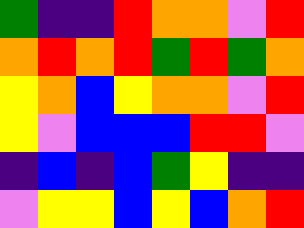[["green", "indigo", "indigo", "red", "orange", "orange", "violet", "red"], ["orange", "red", "orange", "red", "green", "red", "green", "orange"], ["yellow", "orange", "blue", "yellow", "orange", "orange", "violet", "red"], ["yellow", "violet", "blue", "blue", "blue", "red", "red", "violet"], ["indigo", "blue", "indigo", "blue", "green", "yellow", "indigo", "indigo"], ["violet", "yellow", "yellow", "blue", "yellow", "blue", "orange", "red"]]